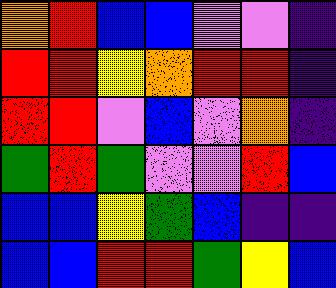[["orange", "red", "blue", "blue", "violet", "violet", "indigo"], ["red", "red", "yellow", "orange", "red", "red", "indigo"], ["red", "red", "violet", "blue", "violet", "orange", "indigo"], ["green", "red", "green", "violet", "violet", "red", "blue"], ["blue", "blue", "yellow", "green", "blue", "indigo", "indigo"], ["blue", "blue", "red", "red", "green", "yellow", "blue"]]